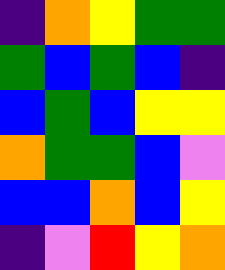[["indigo", "orange", "yellow", "green", "green"], ["green", "blue", "green", "blue", "indigo"], ["blue", "green", "blue", "yellow", "yellow"], ["orange", "green", "green", "blue", "violet"], ["blue", "blue", "orange", "blue", "yellow"], ["indigo", "violet", "red", "yellow", "orange"]]